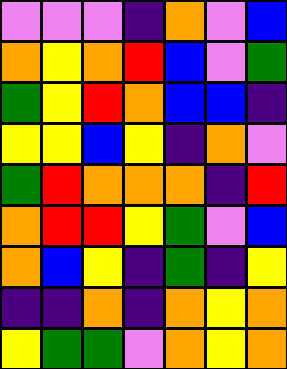[["violet", "violet", "violet", "indigo", "orange", "violet", "blue"], ["orange", "yellow", "orange", "red", "blue", "violet", "green"], ["green", "yellow", "red", "orange", "blue", "blue", "indigo"], ["yellow", "yellow", "blue", "yellow", "indigo", "orange", "violet"], ["green", "red", "orange", "orange", "orange", "indigo", "red"], ["orange", "red", "red", "yellow", "green", "violet", "blue"], ["orange", "blue", "yellow", "indigo", "green", "indigo", "yellow"], ["indigo", "indigo", "orange", "indigo", "orange", "yellow", "orange"], ["yellow", "green", "green", "violet", "orange", "yellow", "orange"]]